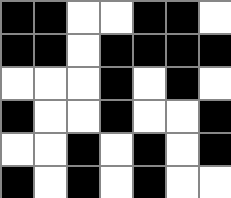[["black", "black", "white", "white", "black", "black", "white"], ["black", "black", "white", "black", "black", "black", "black"], ["white", "white", "white", "black", "white", "black", "white"], ["black", "white", "white", "black", "white", "white", "black"], ["white", "white", "black", "white", "black", "white", "black"], ["black", "white", "black", "white", "black", "white", "white"]]